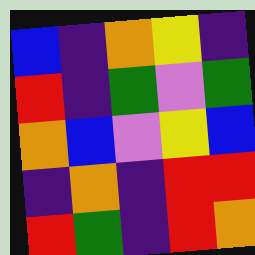[["blue", "indigo", "orange", "yellow", "indigo"], ["red", "indigo", "green", "violet", "green"], ["orange", "blue", "violet", "yellow", "blue"], ["indigo", "orange", "indigo", "red", "red"], ["red", "green", "indigo", "red", "orange"]]